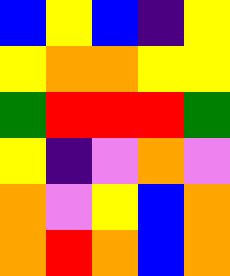[["blue", "yellow", "blue", "indigo", "yellow"], ["yellow", "orange", "orange", "yellow", "yellow"], ["green", "red", "red", "red", "green"], ["yellow", "indigo", "violet", "orange", "violet"], ["orange", "violet", "yellow", "blue", "orange"], ["orange", "red", "orange", "blue", "orange"]]